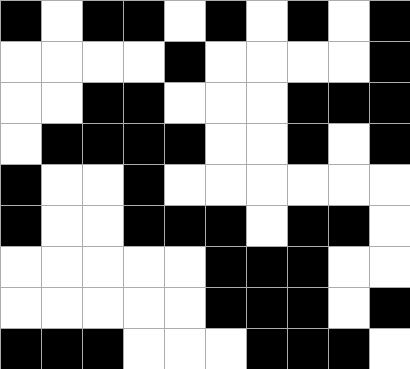[["black", "white", "black", "black", "white", "black", "white", "black", "white", "black"], ["white", "white", "white", "white", "black", "white", "white", "white", "white", "black"], ["white", "white", "black", "black", "white", "white", "white", "black", "black", "black"], ["white", "black", "black", "black", "black", "white", "white", "black", "white", "black"], ["black", "white", "white", "black", "white", "white", "white", "white", "white", "white"], ["black", "white", "white", "black", "black", "black", "white", "black", "black", "white"], ["white", "white", "white", "white", "white", "black", "black", "black", "white", "white"], ["white", "white", "white", "white", "white", "black", "black", "black", "white", "black"], ["black", "black", "black", "white", "white", "white", "black", "black", "black", "white"]]